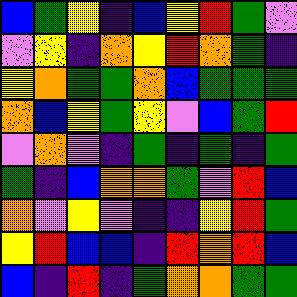[["blue", "green", "yellow", "indigo", "blue", "yellow", "red", "green", "violet"], ["violet", "yellow", "indigo", "orange", "yellow", "red", "orange", "green", "indigo"], ["yellow", "orange", "green", "green", "orange", "blue", "green", "green", "green"], ["orange", "blue", "yellow", "green", "yellow", "violet", "blue", "green", "red"], ["violet", "orange", "violet", "indigo", "green", "indigo", "green", "indigo", "green"], ["green", "indigo", "blue", "orange", "orange", "green", "violet", "red", "blue"], ["orange", "violet", "yellow", "violet", "indigo", "indigo", "yellow", "red", "green"], ["yellow", "red", "blue", "blue", "indigo", "red", "orange", "red", "blue"], ["blue", "indigo", "red", "indigo", "green", "orange", "orange", "green", "green"]]